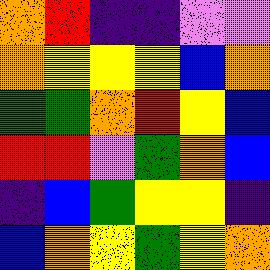[["orange", "red", "indigo", "indigo", "violet", "violet"], ["orange", "yellow", "yellow", "yellow", "blue", "orange"], ["green", "green", "orange", "red", "yellow", "blue"], ["red", "red", "violet", "green", "orange", "blue"], ["indigo", "blue", "green", "yellow", "yellow", "indigo"], ["blue", "orange", "yellow", "green", "yellow", "orange"]]